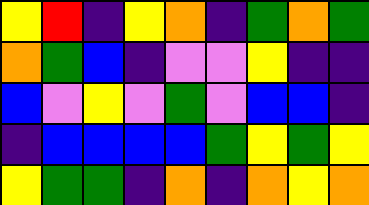[["yellow", "red", "indigo", "yellow", "orange", "indigo", "green", "orange", "green"], ["orange", "green", "blue", "indigo", "violet", "violet", "yellow", "indigo", "indigo"], ["blue", "violet", "yellow", "violet", "green", "violet", "blue", "blue", "indigo"], ["indigo", "blue", "blue", "blue", "blue", "green", "yellow", "green", "yellow"], ["yellow", "green", "green", "indigo", "orange", "indigo", "orange", "yellow", "orange"]]